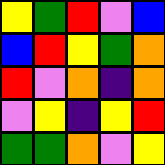[["yellow", "green", "red", "violet", "blue"], ["blue", "red", "yellow", "green", "orange"], ["red", "violet", "orange", "indigo", "orange"], ["violet", "yellow", "indigo", "yellow", "red"], ["green", "green", "orange", "violet", "yellow"]]